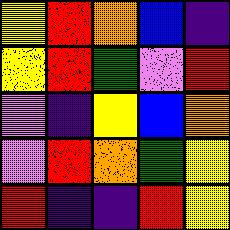[["yellow", "red", "orange", "blue", "indigo"], ["yellow", "red", "green", "violet", "red"], ["violet", "indigo", "yellow", "blue", "orange"], ["violet", "red", "orange", "green", "yellow"], ["red", "indigo", "indigo", "red", "yellow"]]